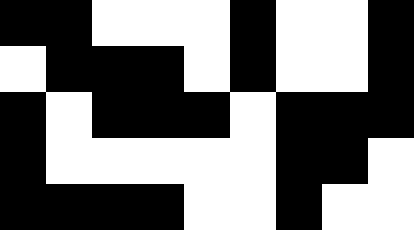[["black", "black", "white", "white", "white", "black", "white", "white", "black"], ["white", "black", "black", "black", "white", "black", "white", "white", "black"], ["black", "white", "black", "black", "black", "white", "black", "black", "black"], ["black", "white", "white", "white", "white", "white", "black", "black", "white"], ["black", "black", "black", "black", "white", "white", "black", "white", "white"]]